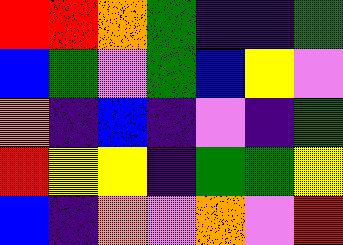[["red", "red", "orange", "green", "indigo", "indigo", "green"], ["blue", "green", "violet", "green", "blue", "yellow", "violet"], ["orange", "indigo", "blue", "indigo", "violet", "indigo", "green"], ["red", "yellow", "yellow", "indigo", "green", "green", "yellow"], ["blue", "indigo", "orange", "violet", "orange", "violet", "red"]]